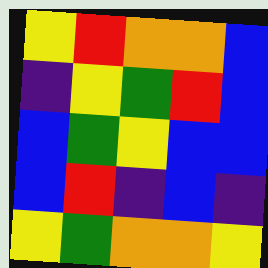[["yellow", "red", "orange", "orange", "blue"], ["indigo", "yellow", "green", "red", "blue"], ["blue", "green", "yellow", "blue", "blue"], ["blue", "red", "indigo", "blue", "indigo"], ["yellow", "green", "orange", "orange", "yellow"]]